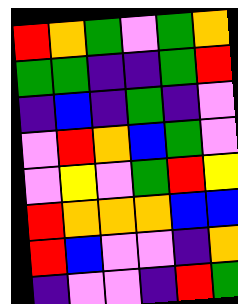[["red", "orange", "green", "violet", "green", "orange"], ["green", "green", "indigo", "indigo", "green", "red"], ["indigo", "blue", "indigo", "green", "indigo", "violet"], ["violet", "red", "orange", "blue", "green", "violet"], ["violet", "yellow", "violet", "green", "red", "yellow"], ["red", "orange", "orange", "orange", "blue", "blue"], ["red", "blue", "violet", "violet", "indigo", "orange"], ["indigo", "violet", "violet", "indigo", "red", "green"]]